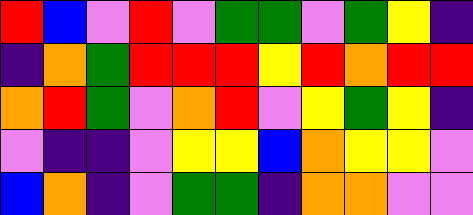[["red", "blue", "violet", "red", "violet", "green", "green", "violet", "green", "yellow", "indigo"], ["indigo", "orange", "green", "red", "red", "red", "yellow", "red", "orange", "red", "red"], ["orange", "red", "green", "violet", "orange", "red", "violet", "yellow", "green", "yellow", "indigo"], ["violet", "indigo", "indigo", "violet", "yellow", "yellow", "blue", "orange", "yellow", "yellow", "violet"], ["blue", "orange", "indigo", "violet", "green", "green", "indigo", "orange", "orange", "violet", "violet"]]